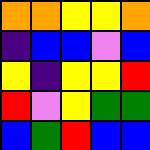[["orange", "orange", "yellow", "yellow", "orange"], ["indigo", "blue", "blue", "violet", "blue"], ["yellow", "indigo", "yellow", "yellow", "red"], ["red", "violet", "yellow", "green", "green"], ["blue", "green", "red", "blue", "blue"]]